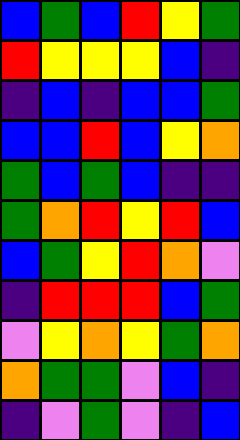[["blue", "green", "blue", "red", "yellow", "green"], ["red", "yellow", "yellow", "yellow", "blue", "indigo"], ["indigo", "blue", "indigo", "blue", "blue", "green"], ["blue", "blue", "red", "blue", "yellow", "orange"], ["green", "blue", "green", "blue", "indigo", "indigo"], ["green", "orange", "red", "yellow", "red", "blue"], ["blue", "green", "yellow", "red", "orange", "violet"], ["indigo", "red", "red", "red", "blue", "green"], ["violet", "yellow", "orange", "yellow", "green", "orange"], ["orange", "green", "green", "violet", "blue", "indigo"], ["indigo", "violet", "green", "violet", "indigo", "blue"]]